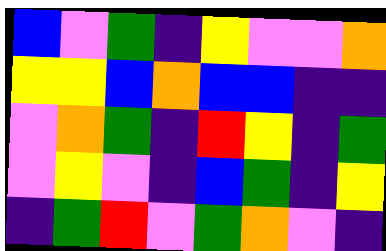[["blue", "violet", "green", "indigo", "yellow", "violet", "violet", "orange"], ["yellow", "yellow", "blue", "orange", "blue", "blue", "indigo", "indigo"], ["violet", "orange", "green", "indigo", "red", "yellow", "indigo", "green"], ["violet", "yellow", "violet", "indigo", "blue", "green", "indigo", "yellow"], ["indigo", "green", "red", "violet", "green", "orange", "violet", "indigo"]]